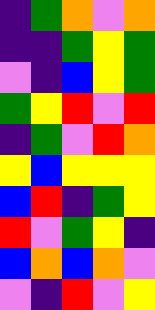[["indigo", "green", "orange", "violet", "orange"], ["indigo", "indigo", "green", "yellow", "green"], ["violet", "indigo", "blue", "yellow", "green"], ["green", "yellow", "red", "violet", "red"], ["indigo", "green", "violet", "red", "orange"], ["yellow", "blue", "yellow", "yellow", "yellow"], ["blue", "red", "indigo", "green", "yellow"], ["red", "violet", "green", "yellow", "indigo"], ["blue", "orange", "blue", "orange", "violet"], ["violet", "indigo", "red", "violet", "yellow"]]